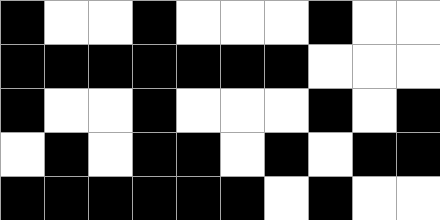[["black", "white", "white", "black", "white", "white", "white", "black", "white", "white"], ["black", "black", "black", "black", "black", "black", "black", "white", "white", "white"], ["black", "white", "white", "black", "white", "white", "white", "black", "white", "black"], ["white", "black", "white", "black", "black", "white", "black", "white", "black", "black"], ["black", "black", "black", "black", "black", "black", "white", "black", "white", "white"]]